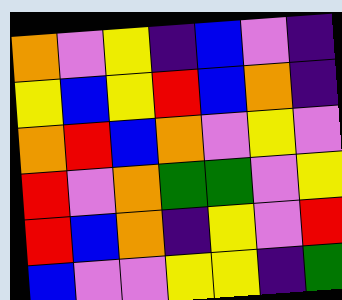[["orange", "violet", "yellow", "indigo", "blue", "violet", "indigo"], ["yellow", "blue", "yellow", "red", "blue", "orange", "indigo"], ["orange", "red", "blue", "orange", "violet", "yellow", "violet"], ["red", "violet", "orange", "green", "green", "violet", "yellow"], ["red", "blue", "orange", "indigo", "yellow", "violet", "red"], ["blue", "violet", "violet", "yellow", "yellow", "indigo", "green"]]